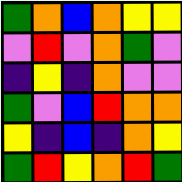[["green", "orange", "blue", "orange", "yellow", "yellow"], ["violet", "red", "violet", "orange", "green", "violet"], ["indigo", "yellow", "indigo", "orange", "violet", "violet"], ["green", "violet", "blue", "red", "orange", "orange"], ["yellow", "indigo", "blue", "indigo", "orange", "yellow"], ["green", "red", "yellow", "orange", "red", "green"]]